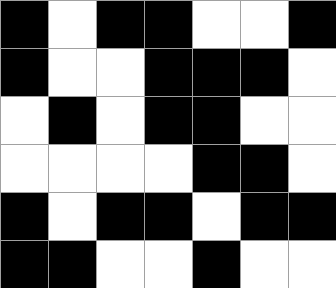[["black", "white", "black", "black", "white", "white", "black"], ["black", "white", "white", "black", "black", "black", "white"], ["white", "black", "white", "black", "black", "white", "white"], ["white", "white", "white", "white", "black", "black", "white"], ["black", "white", "black", "black", "white", "black", "black"], ["black", "black", "white", "white", "black", "white", "white"]]